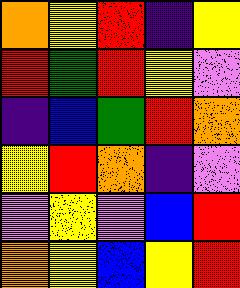[["orange", "yellow", "red", "indigo", "yellow"], ["red", "green", "red", "yellow", "violet"], ["indigo", "blue", "green", "red", "orange"], ["yellow", "red", "orange", "indigo", "violet"], ["violet", "yellow", "violet", "blue", "red"], ["orange", "yellow", "blue", "yellow", "red"]]